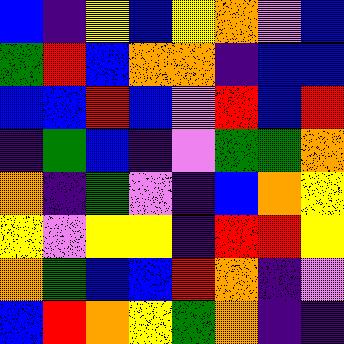[["blue", "indigo", "yellow", "blue", "yellow", "orange", "violet", "blue"], ["green", "red", "blue", "orange", "orange", "indigo", "blue", "blue"], ["blue", "blue", "red", "blue", "violet", "red", "blue", "red"], ["indigo", "green", "blue", "indigo", "violet", "green", "green", "orange"], ["orange", "indigo", "green", "violet", "indigo", "blue", "orange", "yellow"], ["yellow", "violet", "yellow", "yellow", "indigo", "red", "red", "yellow"], ["orange", "green", "blue", "blue", "red", "orange", "indigo", "violet"], ["blue", "red", "orange", "yellow", "green", "orange", "indigo", "indigo"]]